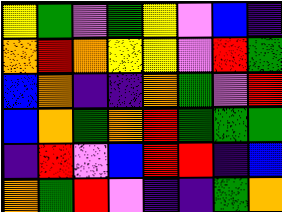[["yellow", "green", "violet", "green", "yellow", "violet", "blue", "indigo"], ["orange", "red", "orange", "yellow", "yellow", "violet", "red", "green"], ["blue", "orange", "indigo", "indigo", "orange", "green", "violet", "red"], ["blue", "orange", "green", "orange", "red", "green", "green", "green"], ["indigo", "red", "violet", "blue", "red", "red", "indigo", "blue"], ["orange", "green", "red", "violet", "indigo", "indigo", "green", "orange"]]